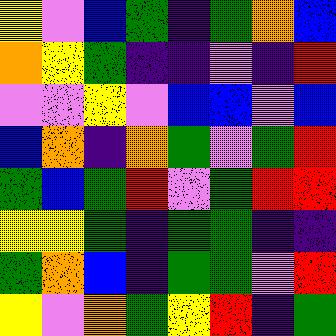[["yellow", "violet", "blue", "green", "indigo", "green", "orange", "blue"], ["orange", "yellow", "green", "indigo", "indigo", "violet", "indigo", "red"], ["violet", "violet", "yellow", "violet", "blue", "blue", "violet", "blue"], ["blue", "orange", "indigo", "orange", "green", "violet", "green", "red"], ["green", "blue", "green", "red", "violet", "green", "red", "red"], ["yellow", "yellow", "green", "indigo", "green", "green", "indigo", "indigo"], ["green", "orange", "blue", "indigo", "green", "green", "violet", "red"], ["yellow", "violet", "orange", "green", "yellow", "red", "indigo", "green"]]